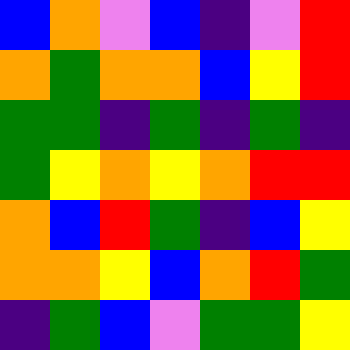[["blue", "orange", "violet", "blue", "indigo", "violet", "red"], ["orange", "green", "orange", "orange", "blue", "yellow", "red"], ["green", "green", "indigo", "green", "indigo", "green", "indigo"], ["green", "yellow", "orange", "yellow", "orange", "red", "red"], ["orange", "blue", "red", "green", "indigo", "blue", "yellow"], ["orange", "orange", "yellow", "blue", "orange", "red", "green"], ["indigo", "green", "blue", "violet", "green", "green", "yellow"]]